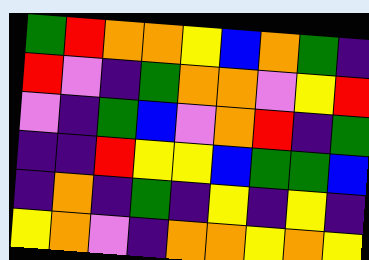[["green", "red", "orange", "orange", "yellow", "blue", "orange", "green", "indigo"], ["red", "violet", "indigo", "green", "orange", "orange", "violet", "yellow", "red"], ["violet", "indigo", "green", "blue", "violet", "orange", "red", "indigo", "green"], ["indigo", "indigo", "red", "yellow", "yellow", "blue", "green", "green", "blue"], ["indigo", "orange", "indigo", "green", "indigo", "yellow", "indigo", "yellow", "indigo"], ["yellow", "orange", "violet", "indigo", "orange", "orange", "yellow", "orange", "yellow"]]